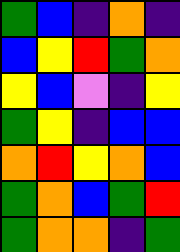[["green", "blue", "indigo", "orange", "indigo"], ["blue", "yellow", "red", "green", "orange"], ["yellow", "blue", "violet", "indigo", "yellow"], ["green", "yellow", "indigo", "blue", "blue"], ["orange", "red", "yellow", "orange", "blue"], ["green", "orange", "blue", "green", "red"], ["green", "orange", "orange", "indigo", "green"]]